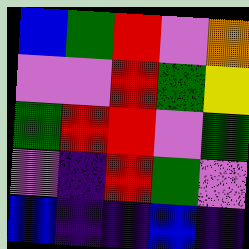[["blue", "green", "red", "violet", "orange"], ["violet", "violet", "red", "green", "yellow"], ["green", "red", "red", "violet", "green"], ["violet", "indigo", "red", "green", "violet"], ["blue", "indigo", "indigo", "blue", "indigo"]]